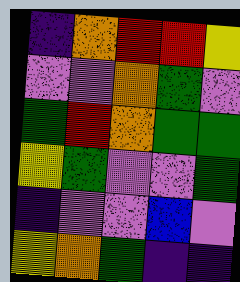[["indigo", "orange", "red", "red", "yellow"], ["violet", "violet", "orange", "green", "violet"], ["green", "red", "orange", "green", "green"], ["yellow", "green", "violet", "violet", "green"], ["indigo", "violet", "violet", "blue", "violet"], ["yellow", "orange", "green", "indigo", "indigo"]]